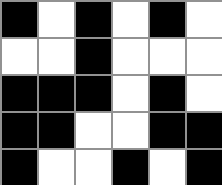[["black", "white", "black", "white", "black", "white"], ["white", "white", "black", "white", "white", "white"], ["black", "black", "black", "white", "black", "white"], ["black", "black", "white", "white", "black", "black"], ["black", "white", "white", "black", "white", "black"]]